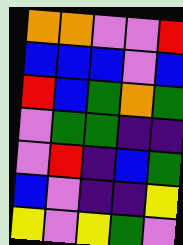[["orange", "orange", "violet", "violet", "red"], ["blue", "blue", "blue", "violet", "blue"], ["red", "blue", "green", "orange", "green"], ["violet", "green", "green", "indigo", "indigo"], ["violet", "red", "indigo", "blue", "green"], ["blue", "violet", "indigo", "indigo", "yellow"], ["yellow", "violet", "yellow", "green", "violet"]]